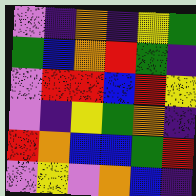[["violet", "indigo", "orange", "indigo", "yellow", "green"], ["green", "blue", "orange", "red", "green", "indigo"], ["violet", "red", "red", "blue", "red", "yellow"], ["violet", "indigo", "yellow", "green", "orange", "indigo"], ["red", "orange", "blue", "blue", "green", "red"], ["violet", "yellow", "violet", "orange", "blue", "indigo"]]